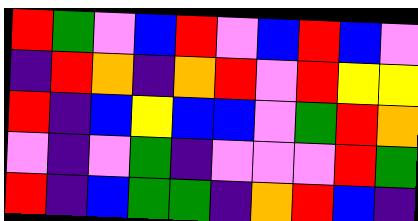[["red", "green", "violet", "blue", "red", "violet", "blue", "red", "blue", "violet"], ["indigo", "red", "orange", "indigo", "orange", "red", "violet", "red", "yellow", "yellow"], ["red", "indigo", "blue", "yellow", "blue", "blue", "violet", "green", "red", "orange"], ["violet", "indigo", "violet", "green", "indigo", "violet", "violet", "violet", "red", "green"], ["red", "indigo", "blue", "green", "green", "indigo", "orange", "red", "blue", "indigo"]]